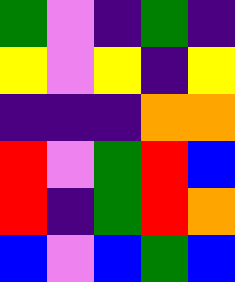[["green", "violet", "indigo", "green", "indigo"], ["yellow", "violet", "yellow", "indigo", "yellow"], ["indigo", "indigo", "indigo", "orange", "orange"], ["red", "violet", "green", "red", "blue"], ["red", "indigo", "green", "red", "orange"], ["blue", "violet", "blue", "green", "blue"]]